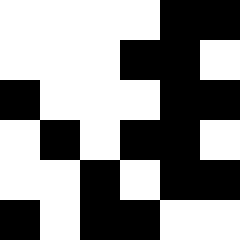[["white", "white", "white", "white", "black", "black"], ["white", "white", "white", "black", "black", "white"], ["black", "white", "white", "white", "black", "black"], ["white", "black", "white", "black", "black", "white"], ["white", "white", "black", "white", "black", "black"], ["black", "white", "black", "black", "white", "white"]]